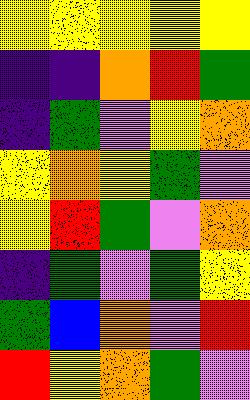[["yellow", "yellow", "yellow", "yellow", "yellow"], ["indigo", "indigo", "orange", "red", "green"], ["indigo", "green", "violet", "yellow", "orange"], ["yellow", "orange", "yellow", "green", "violet"], ["yellow", "red", "green", "violet", "orange"], ["indigo", "green", "violet", "green", "yellow"], ["green", "blue", "orange", "violet", "red"], ["red", "yellow", "orange", "green", "violet"]]